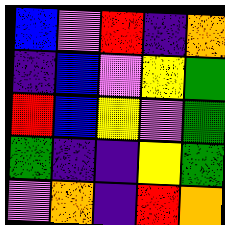[["blue", "violet", "red", "indigo", "orange"], ["indigo", "blue", "violet", "yellow", "green"], ["red", "blue", "yellow", "violet", "green"], ["green", "indigo", "indigo", "yellow", "green"], ["violet", "orange", "indigo", "red", "orange"]]